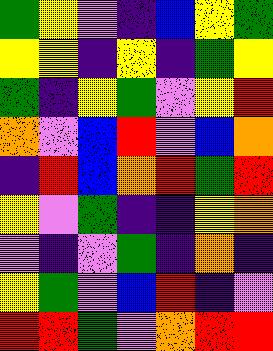[["green", "yellow", "violet", "indigo", "blue", "yellow", "green"], ["yellow", "yellow", "indigo", "yellow", "indigo", "green", "yellow"], ["green", "indigo", "yellow", "green", "violet", "yellow", "red"], ["orange", "violet", "blue", "red", "violet", "blue", "orange"], ["indigo", "red", "blue", "orange", "red", "green", "red"], ["yellow", "violet", "green", "indigo", "indigo", "yellow", "orange"], ["violet", "indigo", "violet", "green", "indigo", "orange", "indigo"], ["yellow", "green", "violet", "blue", "red", "indigo", "violet"], ["red", "red", "green", "violet", "orange", "red", "red"]]